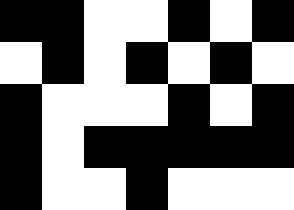[["black", "black", "white", "white", "black", "white", "black"], ["white", "black", "white", "black", "white", "black", "white"], ["black", "white", "white", "white", "black", "white", "black"], ["black", "white", "black", "black", "black", "black", "black"], ["black", "white", "white", "black", "white", "white", "white"]]